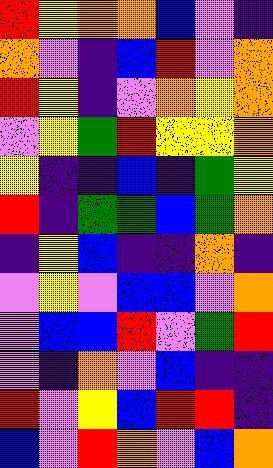[["red", "yellow", "orange", "orange", "blue", "violet", "indigo"], ["orange", "violet", "indigo", "blue", "red", "violet", "orange"], ["red", "yellow", "indigo", "violet", "orange", "yellow", "orange"], ["violet", "yellow", "green", "red", "yellow", "yellow", "orange"], ["yellow", "indigo", "indigo", "blue", "indigo", "green", "yellow"], ["red", "indigo", "green", "green", "blue", "green", "orange"], ["indigo", "yellow", "blue", "indigo", "indigo", "orange", "indigo"], ["violet", "yellow", "violet", "blue", "blue", "violet", "orange"], ["violet", "blue", "blue", "red", "violet", "green", "red"], ["violet", "indigo", "orange", "violet", "blue", "indigo", "indigo"], ["red", "violet", "yellow", "blue", "red", "red", "indigo"], ["blue", "violet", "red", "orange", "violet", "blue", "orange"]]